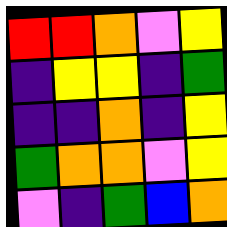[["red", "red", "orange", "violet", "yellow"], ["indigo", "yellow", "yellow", "indigo", "green"], ["indigo", "indigo", "orange", "indigo", "yellow"], ["green", "orange", "orange", "violet", "yellow"], ["violet", "indigo", "green", "blue", "orange"]]